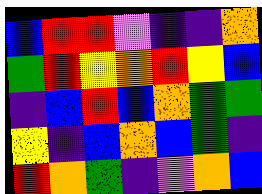[["blue", "red", "red", "violet", "indigo", "indigo", "orange"], ["green", "red", "yellow", "orange", "red", "yellow", "blue"], ["indigo", "blue", "red", "blue", "orange", "green", "green"], ["yellow", "indigo", "blue", "orange", "blue", "green", "indigo"], ["red", "orange", "green", "indigo", "violet", "orange", "blue"]]